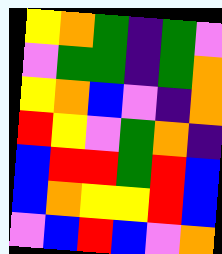[["yellow", "orange", "green", "indigo", "green", "violet"], ["violet", "green", "green", "indigo", "green", "orange"], ["yellow", "orange", "blue", "violet", "indigo", "orange"], ["red", "yellow", "violet", "green", "orange", "indigo"], ["blue", "red", "red", "green", "red", "blue"], ["blue", "orange", "yellow", "yellow", "red", "blue"], ["violet", "blue", "red", "blue", "violet", "orange"]]